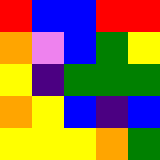[["red", "blue", "blue", "red", "red"], ["orange", "violet", "blue", "green", "yellow"], ["yellow", "indigo", "green", "green", "green"], ["orange", "yellow", "blue", "indigo", "blue"], ["yellow", "yellow", "yellow", "orange", "green"]]